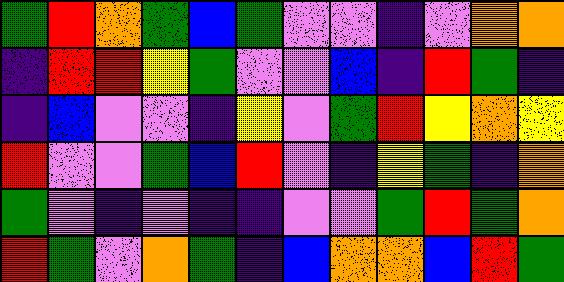[["green", "red", "orange", "green", "blue", "green", "violet", "violet", "indigo", "violet", "orange", "orange"], ["indigo", "red", "red", "yellow", "green", "violet", "violet", "blue", "indigo", "red", "green", "indigo"], ["indigo", "blue", "violet", "violet", "indigo", "yellow", "violet", "green", "red", "yellow", "orange", "yellow"], ["red", "violet", "violet", "green", "blue", "red", "violet", "indigo", "yellow", "green", "indigo", "orange"], ["green", "violet", "indigo", "violet", "indigo", "indigo", "violet", "violet", "green", "red", "green", "orange"], ["red", "green", "violet", "orange", "green", "indigo", "blue", "orange", "orange", "blue", "red", "green"]]